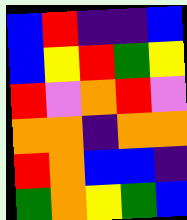[["blue", "red", "indigo", "indigo", "blue"], ["blue", "yellow", "red", "green", "yellow"], ["red", "violet", "orange", "red", "violet"], ["orange", "orange", "indigo", "orange", "orange"], ["red", "orange", "blue", "blue", "indigo"], ["green", "orange", "yellow", "green", "blue"]]